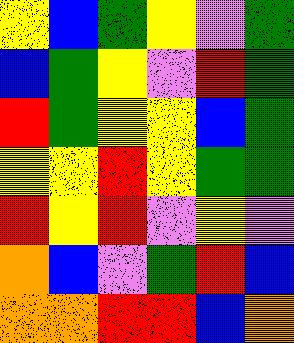[["yellow", "blue", "green", "yellow", "violet", "green"], ["blue", "green", "yellow", "violet", "red", "green"], ["red", "green", "yellow", "yellow", "blue", "green"], ["yellow", "yellow", "red", "yellow", "green", "green"], ["red", "yellow", "red", "violet", "yellow", "violet"], ["orange", "blue", "violet", "green", "red", "blue"], ["orange", "orange", "red", "red", "blue", "orange"]]